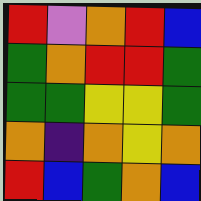[["red", "violet", "orange", "red", "blue"], ["green", "orange", "red", "red", "green"], ["green", "green", "yellow", "yellow", "green"], ["orange", "indigo", "orange", "yellow", "orange"], ["red", "blue", "green", "orange", "blue"]]